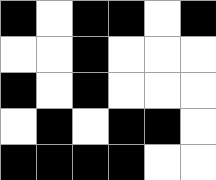[["black", "white", "black", "black", "white", "black"], ["white", "white", "black", "white", "white", "white"], ["black", "white", "black", "white", "white", "white"], ["white", "black", "white", "black", "black", "white"], ["black", "black", "black", "black", "white", "white"]]